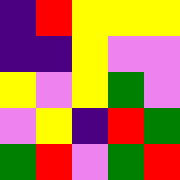[["indigo", "red", "yellow", "yellow", "yellow"], ["indigo", "indigo", "yellow", "violet", "violet"], ["yellow", "violet", "yellow", "green", "violet"], ["violet", "yellow", "indigo", "red", "green"], ["green", "red", "violet", "green", "red"]]